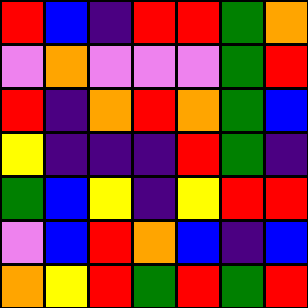[["red", "blue", "indigo", "red", "red", "green", "orange"], ["violet", "orange", "violet", "violet", "violet", "green", "red"], ["red", "indigo", "orange", "red", "orange", "green", "blue"], ["yellow", "indigo", "indigo", "indigo", "red", "green", "indigo"], ["green", "blue", "yellow", "indigo", "yellow", "red", "red"], ["violet", "blue", "red", "orange", "blue", "indigo", "blue"], ["orange", "yellow", "red", "green", "red", "green", "red"]]